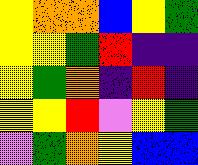[["yellow", "orange", "orange", "blue", "yellow", "green"], ["yellow", "yellow", "green", "red", "indigo", "indigo"], ["yellow", "green", "orange", "indigo", "red", "indigo"], ["yellow", "yellow", "red", "violet", "yellow", "green"], ["violet", "green", "orange", "yellow", "blue", "blue"]]